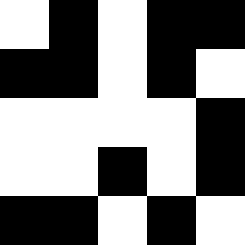[["white", "black", "white", "black", "black"], ["black", "black", "white", "black", "white"], ["white", "white", "white", "white", "black"], ["white", "white", "black", "white", "black"], ["black", "black", "white", "black", "white"]]